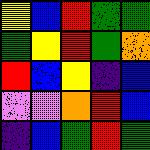[["yellow", "blue", "red", "green", "green"], ["green", "yellow", "red", "green", "orange"], ["red", "blue", "yellow", "indigo", "blue"], ["violet", "violet", "orange", "red", "blue"], ["indigo", "blue", "green", "red", "green"]]